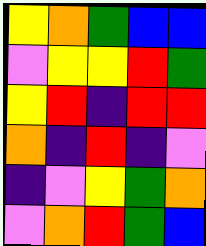[["yellow", "orange", "green", "blue", "blue"], ["violet", "yellow", "yellow", "red", "green"], ["yellow", "red", "indigo", "red", "red"], ["orange", "indigo", "red", "indigo", "violet"], ["indigo", "violet", "yellow", "green", "orange"], ["violet", "orange", "red", "green", "blue"]]